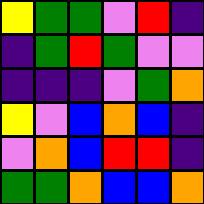[["yellow", "green", "green", "violet", "red", "indigo"], ["indigo", "green", "red", "green", "violet", "violet"], ["indigo", "indigo", "indigo", "violet", "green", "orange"], ["yellow", "violet", "blue", "orange", "blue", "indigo"], ["violet", "orange", "blue", "red", "red", "indigo"], ["green", "green", "orange", "blue", "blue", "orange"]]